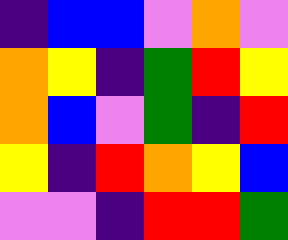[["indigo", "blue", "blue", "violet", "orange", "violet"], ["orange", "yellow", "indigo", "green", "red", "yellow"], ["orange", "blue", "violet", "green", "indigo", "red"], ["yellow", "indigo", "red", "orange", "yellow", "blue"], ["violet", "violet", "indigo", "red", "red", "green"]]